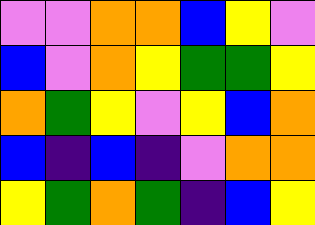[["violet", "violet", "orange", "orange", "blue", "yellow", "violet"], ["blue", "violet", "orange", "yellow", "green", "green", "yellow"], ["orange", "green", "yellow", "violet", "yellow", "blue", "orange"], ["blue", "indigo", "blue", "indigo", "violet", "orange", "orange"], ["yellow", "green", "orange", "green", "indigo", "blue", "yellow"]]